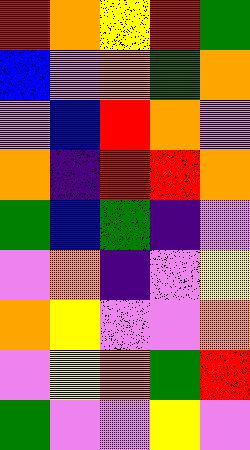[["red", "orange", "yellow", "red", "green"], ["blue", "violet", "orange", "green", "orange"], ["violet", "blue", "red", "orange", "violet"], ["orange", "indigo", "red", "red", "orange"], ["green", "blue", "green", "indigo", "violet"], ["violet", "orange", "indigo", "violet", "yellow"], ["orange", "yellow", "violet", "violet", "orange"], ["violet", "yellow", "orange", "green", "red"], ["green", "violet", "violet", "yellow", "violet"]]